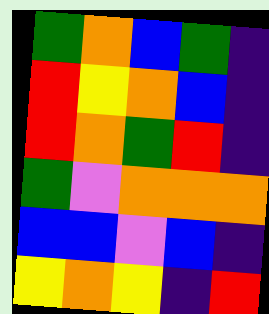[["green", "orange", "blue", "green", "indigo"], ["red", "yellow", "orange", "blue", "indigo"], ["red", "orange", "green", "red", "indigo"], ["green", "violet", "orange", "orange", "orange"], ["blue", "blue", "violet", "blue", "indigo"], ["yellow", "orange", "yellow", "indigo", "red"]]